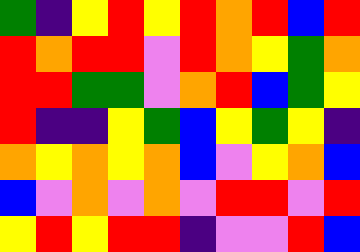[["green", "indigo", "yellow", "red", "yellow", "red", "orange", "red", "blue", "red"], ["red", "orange", "red", "red", "violet", "red", "orange", "yellow", "green", "orange"], ["red", "red", "green", "green", "violet", "orange", "red", "blue", "green", "yellow"], ["red", "indigo", "indigo", "yellow", "green", "blue", "yellow", "green", "yellow", "indigo"], ["orange", "yellow", "orange", "yellow", "orange", "blue", "violet", "yellow", "orange", "blue"], ["blue", "violet", "orange", "violet", "orange", "violet", "red", "red", "violet", "red"], ["yellow", "red", "yellow", "red", "red", "indigo", "violet", "violet", "red", "blue"]]